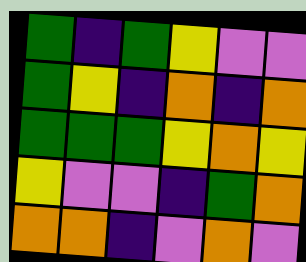[["green", "indigo", "green", "yellow", "violet", "violet"], ["green", "yellow", "indigo", "orange", "indigo", "orange"], ["green", "green", "green", "yellow", "orange", "yellow"], ["yellow", "violet", "violet", "indigo", "green", "orange"], ["orange", "orange", "indigo", "violet", "orange", "violet"]]